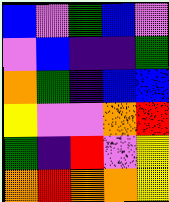[["blue", "violet", "green", "blue", "violet"], ["violet", "blue", "indigo", "indigo", "green"], ["orange", "green", "indigo", "blue", "blue"], ["yellow", "violet", "violet", "orange", "red"], ["green", "indigo", "red", "violet", "yellow"], ["orange", "red", "orange", "orange", "yellow"]]